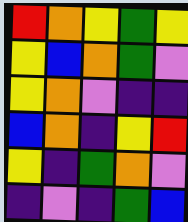[["red", "orange", "yellow", "green", "yellow"], ["yellow", "blue", "orange", "green", "violet"], ["yellow", "orange", "violet", "indigo", "indigo"], ["blue", "orange", "indigo", "yellow", "red"], ["yellow", "indigo", "green", "orange", "violet"], ["indigo", "violet", "indigo", "green", "blue"]]